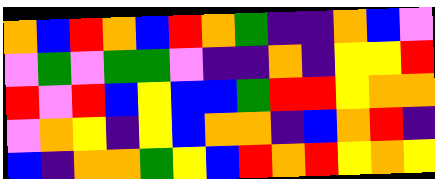[["orange", "blue", "red", "orange", "blue", "red", "orange", "green", "indigo", "indigo", "orange", "blue", "violet"], ["violet", "green", "violet", "green", "green", "violet", "indigo", "indigo", "orange", "indigo", "yellow", "yellow", "red"], ["red", "violet", "red", "blue", "yellow", "blue", "blue", "green", "red", "red", "yellow", "orange", "orange"], ["violet", "orange", "yellow", "indigo", "yellow", "blue", "orange", "orange", "indigo", "blue", "orange", "red", "indigo"], ["blue", "indigo", "orange", "orange", "green", "yellow", "blue", "red", "orange", "red", "yellow", "orange", "yellow"]]